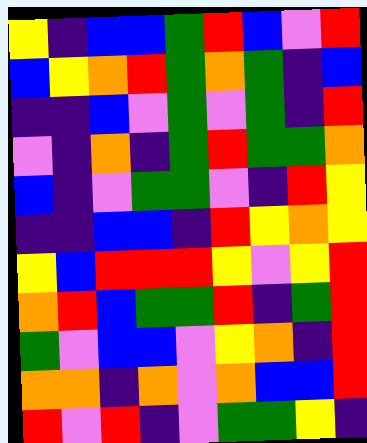[["yellow", "indigo", "blue", "blue", "green", "red", "blue", "violet", "red"], ["blue", "yellow", "orange", "red", "green", "orange", "green", "indigo", "blue"], ["indigo", "indigo", "blue", "violet", "green", "violet", "green", "indigo", "red"], ["violet", "indigo", "orange", "indigo", "green", "red", "green", "green", "orange"], ["blue", "indigo", "violet", "green", "green", "violet", "indigo", "red", "yellow"], ["indigo", "indigo", "blue", "blue", "indigo", "red", "yellow", "orange", "yellow"], ["yellow", "blue", "red", "red", "red", "yellow", "violet", "yellow", "red"], ["orange", "red", "blue", "green", "green", "red", "indigo", "green", "red"], ["green", "violet", "blue", "blue", "violet", "yellow", "orange", "indigo", "red"], ["orange", "orange", "indigo", "orange", "violet", "orange", "blue", "blue", "red"], ["red", "violet", "red", "indigo", "violet", "green", "green", "yellow", "indigo"]]